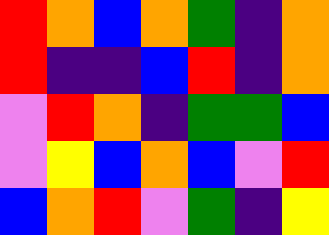[["red", "orange", "blue", "orange", "green", "indigo", "orange"], ["red", "indigo", "indigo", "blue", "red", "indigo", "orange"], ["violet", "red", "orange", "indigo", "green", "green", "blue"], ["violet", "yellow", "blue", "orange", "blue", "violet", "red"], ["blue", "orange", "red", "violet", "green", "indigo", "yellow"]]